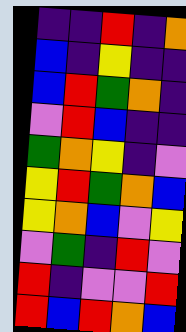[["indigo", "indigo", "red", "indigo", "orange"], ["blue", "indigo", "yellow", "indigo", "indigo"], ["blue", "red", "green", "orange", "indigo"], ["violet", "red", "blue", "indigo", "indigo"], ["green", "orange", "yellow", "indigo", "violet"], ["yellow", "red", "green", "orange", "blue"], ["yellow", "orange", "blue", "violet", "yellow"], ["violet", "green", "indigo", "red", "violet"], ["red", "indigo", "violet", "violet", "red"], ["red", "blue", "red", "orange", "blue"]]